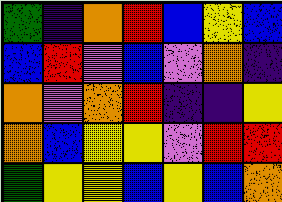[["green", "indigo", "orange", "red", "blue", "yellow", "blue"], ["blue", "red", "violet", "blue", "violet", "orange", "indigo"], ["orange", "violet", "orange", "red", "indigo", "indigo", "yellow"], ["orange", "blue", "yellow", "yellow", "violet", "red", "red"], ["green", "yellow", "yellow", "blue", "yellow", "blue", "orange"]]